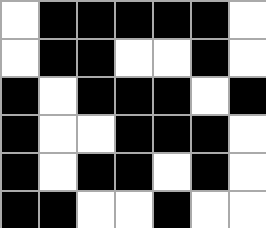[["white", "black", "black", "black", "black", "black", "white"], ["white", "black", "black", "white", "white", "black", "white"], ["black", "white", "black", "black", "black", "white", "black"], ["black", "white", "white", "black", "black", "black", "white"], ["black", "white", "black", "black", "white", "black", "white"], ["black", "black", "white", "white", "black", "white", "white"]]